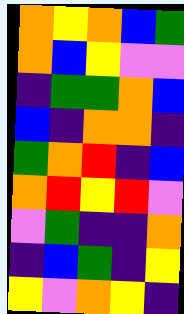[["orange", "yellow", "orange", "blue", "green"], ["orange", "blue", "yellow", "violet", "violet"], ["indigo", "green", "green", "orange", "blue"], ["blue", "indigo", "orange", "orange", "indigo"], ["green", "orange", "red", "indigo", "blue"], ["orange", "red", "yellow", "red", "violet"], ["violet", "green", "indigo", "indigo", "orange"], ["indigo", "blue", "green", "indigo", "yellow"], ["yellow", "violet", "orange", "yellow", "indigo"]]